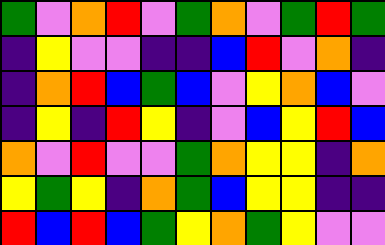[["green", "violet", "orange", "red", "violet", "green", "orange", "violet", "green", "red", "green"], ["indigo", "yellow", "violet", "violet", "indigo", "indigo", "blue", "red", "violet", "orange", "indigo"], ["indigo", "orange", "red", "blue", "green", "blue", "violet", "yellow", "orange", "blue", "violet"], ["indigo", "yellow", "indigo", "red", "yellow", "indigo", "violet", "blue", "yellow", "red", "blue"], ["orange", "violet", "red", "violet", "violet", "green", "orange", "yellow", "yellow", "indigo", "orange"], ["yellow", "green", "yellow", "indigo", "orange", "green", "blue", "yellow", "yellow", "indigo", "indigo"], ["red", "blue", "red", "blue", "green", "yellow", "orange", "green", "yellow", "violet", "violet"]]